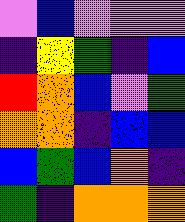[["violet", "blue", "violet", "violet", "violet"], ["indigo", "yellow", "green", "indigo", "blue"], ["red", "orange", "blue", "violet", "green"], ["orange", "orange", "indigo", "blue", "blue"], ["blue", "green", "blue", "orange", "indigo"], ["green", "indigo", "orange", "orange", "orange"]]